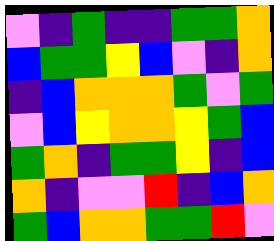[["violet", "indigo", "green", "indigo", "indigo", "green", "green", "orange"], ["blue", "green", "green", "yellow", "blue", "violet", "indigo", "orange"], ["indigo", "blue", "orange", "orange", "orange", "green", "violet", "green"], ["violet", "blue", "yellow", "orange", "orange", "yellow", "green", "blue"], ["green", "orange", "indigo", "green", "green", "yellow", "indigo", "blue"], ["orange", "indigo", "violet", "violet", "red", "indigo", "blue", "orange"], ["green", "blue", "orange", "orange", "green", "green", "red", "violet"]]